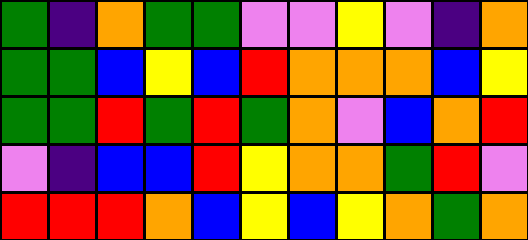[["green", "indigo", "orange", "green", "green", "violet", "violet", "yellow", "violet", "indigo", "orange"], ["green", "green", "blue", "yellow", "blue", "red", "orange", "orange", "orange", "blue", "yellow"], ["green", "green", "red", "green", "red", "green", "orange", "violet", "blue", "orange", "red"], ["violet", "indigo", "blue", "blue", "red", "yellow", "orange", "orange", "green", "red", "violet"], ["red", "red", "red", "orange", "blue", "yellow", "blue", "yellow", "orange", "green", "orange"]]